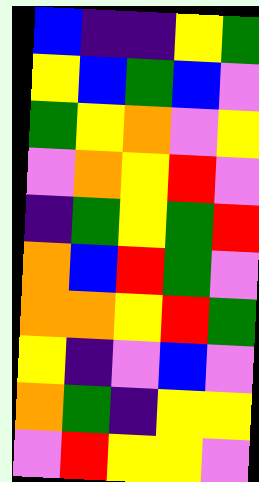[["blue", "indigo", "indigo", "yellow", "green"], ["yellow", "blue", "green", "blue", "violet"], ["green", "yellow", "orange", "violet", "yellow"], ["violet", "orange", "yellow", "red", "violet"], ["indigo", "green", "yellow", "green", "red"], ["orange", "blue", "red", "green", "violet"], ["orange", "orange", "yellow", "red", "green"], ["yellow", "indigo", "violet", "blue", "violet"], ["orange", "green", "indigo", "yellow", "yellow"], ["violet", "red", "yellow", "yellow", "violet"]]